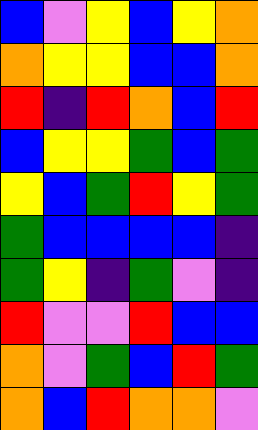[["blue", "violet", "yellow", "blue", "yellow", "orange"], ["orange", "yellow", "yellow", "blue", "blue", "orange"], ["red", "indigo", "red", "orange", "blue", "red"], ["blue", "yellow", "yellow", "green", "blue", "green"], ["yellow", "blue", "green", "red", "yellow", "green"], ["green", "blue", "blue", "blue", "blue", "indigo"], ["green", "yellow", "indigo", "green", "violet", "indigo"], ["red", "violet", "violet", "red", "blue", "blue"], ["orange", "violet", "green", "blue", "red", "green"], ["orange", "blue", "red", "orange", "orange", "violet"]]